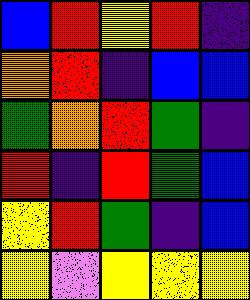[["blue", "red", "yellow", "red", "indigo"], ["orange", "red", "indigo", "blue", "blue"], ["green", "orange", "red", "green", "indigo"], ["red", "indigo", "red", "green", "blue"], ["yellow", "red", "green", "indigo", "blue"], ["yellow", "violet", "yellow", "yellow", "yellow"]]